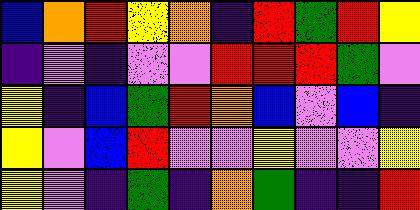[["blue", "orange", "red", "yellow", "orange", "indigo", "red", "green", "red", "yellow"], ["indigo", "violet", "indigo", "violet", "violet", "red", "red", "red", "green", "violet"], ["yellow", "indigo", "blue", "green", "red", "orange", "blue", "violet", "blue", "indigo"], ["yellow", "violet", "blue", "red", "violet", "violet", "yellow", "violet", "violet", "yellow"], ["yellow", "violet", "indigo", "green", "indigo", "orange", "green", "indigo", "indigo", "red"]]